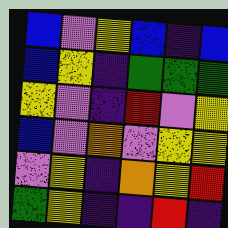[["blue", "violet", "yellow", "blue", "indigo", "blue"], ["blue", "yellow", "indigo", "green", "green", "green"], ["yellow", "violet", "indigo", "red", "violet", "yellow"], ["blue", "violet", "orange", "violet", "yellow", "yellow"], ["violet", "yellow", "indigo", "orange", "yellow", "red"], ["green", "yellow", "indigo", "indigo", "red", "indigo"]]